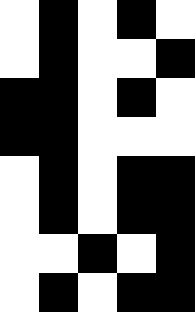[["white", "black", "white", "black", "white"], ["white", "black", "white", "white", "black"], ["black", "black", "white", "black", "white"], ["black", "black", "white", "white", "white"], ["white", "black", "white", "black", "black"], ["white", "black", "white", "black", "black"], ["white", "white", "black", "white", "black"], ["white", "black", "white", "black", "black"]]